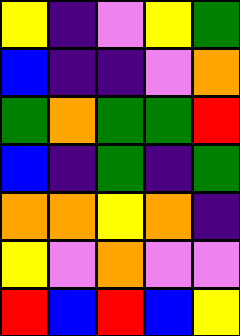[["yellow", "indigo", "violet", "yellow", "green"], ["blue", "indigo", "indigo", "violet", "orange"], ["green", "orange", "green", "green", "red"], ["blue", "indigo", "green", "indigo", "green"], ["orange", "orange", "yellow", "orange", "indigo"], ["yellow", "violet", "orange", "violet", "violet"], ["red", "blue", "red", "blue", "yellow"]]